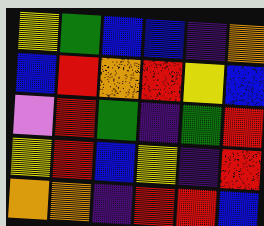[["yellow", "green", "blue", "blue", "indigo", "orange"], ["blue", "red", "orange", "red", "yellow", "blue"], ["violet", "red", "green", "indigo", "green", "red"], ["yellow", "red", "blue", "yellow", "indigo", "red"], ["orange", "orange", "indigo", "red", "red", "blue"]]